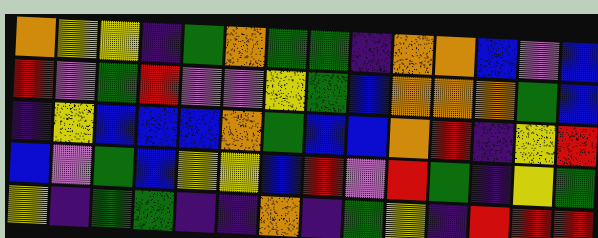[["orange", "yellow", "yellow", "indigo", "green", "orange", "green", "green", "indigo", "orange", "orange", "blue", "violet", "blue"], ["red", "violet", "green", "red", "violet", "violet", "yellow", "green", "blue", "orange", "orange", "orange", "green", "blue"], ["indigo", "yellow", "blue", "blue", "blue", "orange", "green", "blue", "blue", "orange", "red", "indigo", "yellow", "red"], ["blue", "violet", "green", "blue", "yellow", "yellow", "blue", "red", "violet", "red", "green", "indigo", "yellow", "green"], ["yellow", "indigo", "green", "green", "indigo", "indigo", "orange", "indigo", "green", "yellow", "indigo", "red", "red", "red"]]